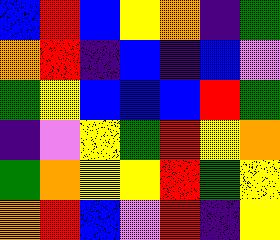[["blue", "red", "blue", "yellow", "orange", "indigo", "green"], ["orange", "red", "indigo", "blue", "indigo", "blue", "violet"], ["green", "yellow", "blue", "blue", "blue", "red", "green"], ["indigo", "violet", "yellow", "green", "red", "yellow", "orange"], ["green", "orange", "yellow", "yellow", "red", "green", "yellow"], ["orange", "red", "blue", "violet", "red", "indigo", "yellow"]]